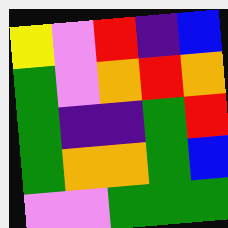[["yellow", "violet", "red", "indigo", "blue"], ["green", "violet", "orange", "red", "orange"], ["green", "indigo", "indigo", "green", "red"], ["green", "orange", "orange", "green", "blue"], ["violet", "violet", "green", "green", "green"]]